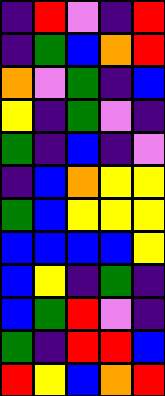[["indigo", "red", "violet", "indigo", "red"], ["indigo", "green", "blue", "orange", "red"], ["orange", "violet", "green", "indigo", "blue"], ["yellow", "indigo", "green", "violet", "indigo"], ["green", "indigo", "blue", "indigo", "violet"], ["indigo", "blue", "orange", "yellow", "yellow"], ["green", "blue", "yellow", "yellow", "yellow"], ["blue", "blue", "blue", "blue", "yellow"], ["blue", "yellow", "indigo", "green", "indigo"], ["blue", "green", "red", "violet", "indigo"], ["green", "indigo", "red", "red", "blue"], ["red", "yellow", "blue", "orange", "red"]]